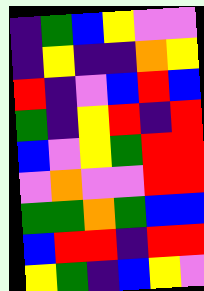[["indigo", "green", "blue", "yellow", "violet", "violet"], ["indigo", "yellow", "indigo", "indigo", "orange", "yellow"], ["red", "indigo", "violet", "blue", "red", "blue"], ["green", "indigo", "yellow", "red", "indigo", "red"], ["blue", "violet", "yellow", "green", "red", "red"], ["violet", "orange", "violet", "violet", "red", "red"], ["green", "green", "orange", "green", "blue", "blue"], ["blue", "red", "red", "indigo", "red", "red"], ["yellow", "green", "indigo", "blue", "yellow", "violet"]]